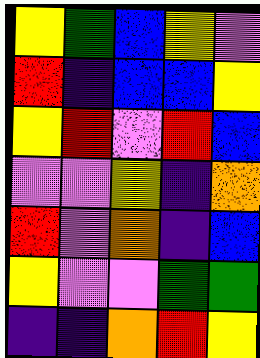[["yellow", "green", "blue", "yellow", "violet"], ["red", "indigo", "blue", "blue", "yellow"], ["yellow", "red", "violet", "red", "blue"], ["violet", "violet", "yellow", "indigo", "orange"], ["red", "violet", "orange", "indigo", "blue"], ["yellow", "violet", "violet", "green", "green"], ["indigo", "indigo", "orange", "red", "yellow"]]